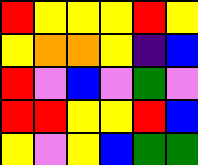[["red", "yellow", "yellow", "yellow", "red", "yellow"], ["yellow", "orange", "orange", "yellow", "indigo", "blue"], ["red", "violet", "blue", "violet", "green", "violet"], ["red", "red", "yellow", "yellow", "red", "blue"], ["yellow", "violet", "yellow", "blue", "green", "green"]]